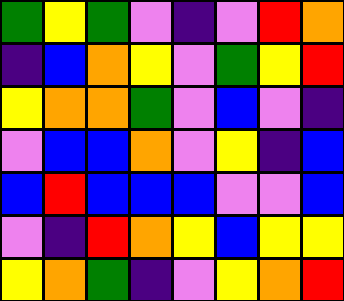[["green", "yellow", "green", "violet", "indigo", "violet", "red", "orange"], ["indigo", "blue", "orange", "yellow", "violet", "green", "yellow", "red"], ["yellow", "orange", "orange", "green", "violet", "blue", "violet", "indigo"], ["violet", "blue", "blue", "orange", "violet", "yellow", "indigo", "blue"], ["blue", "red", "blue", "blue", "blue", "violet", "violet", "blue"], ["violet", "indigo", "red", "orange", "yellow", "blue", "yellow", "yellow"], ["yellow", "orange", "green", "indigo", "violet", "yellow", "orange", "red"]]